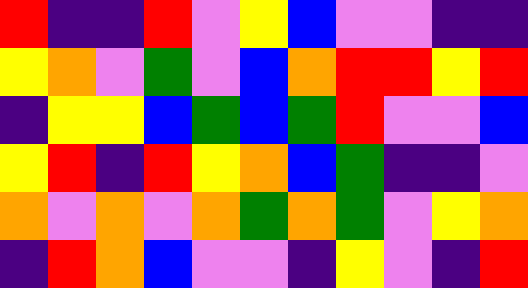[["red", "indigo", "indigo", "red", "violet", "yellow", "blue", "violet", "violet", "indigo", "indigo"], ["yellow", "orange", "violet", "green", "violet", "blue", "orange", "red", "red", "yellow", "red"], ["indigo", "yellow", "yellow", "blue", "green", "blue", "green", "red", "violet", "violet", "blue"], ["yellow", "red", "indigo", "red", "yellow", "orange", "blue", "green", "indigo", "indigo", "violet"], ["orange", "violet", "orange", "violet", "orange", "green", "orange", "green", "violet", "yellow", "orange"], ["indigo", "red", "orange", "blue", "violet", "violet", "indigo", "yellow", "violet", "indigo", "red"]]